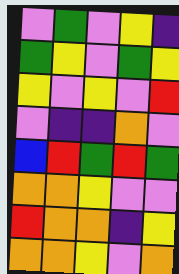[["violet", "green", "violet", "yellow", "indigo"], ["green", "yellow", "violet", "green", "yellow"], ["yellow", "violet", "yellow", "violet", "red"], ["violet", "indigo", "indigo", "orange", "violet"], ["blue", "red", "green", "red", "green"], ["orange", "orange", "yellow", "violet", "violet"], ["red", "orange", "orange", "indigo", "yellow"], ["orange", "orange", "yellow", "violet", "orange"]]